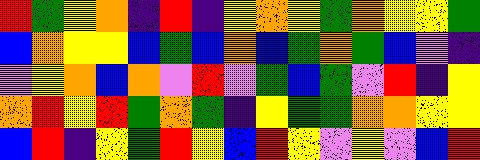[["red", "green", "yellow", "orange", "indigo", "red", "indigo", "yellow", "orange", "yellow", "green", "orange", "yellow", "yellow", "green"], ["blue", "orange", "yellow", "yellow", "blue", "green", "blue", "orange", "blue", "green", "orange", "green", "blue", "violet", "indigo"], ["violet", "yellow", "orange", "blue", "orange", "violet", "red", "violet", "green", "blue", "green", "violet", "red", "indigo", "yellow"], ["orange", "red", "yellow", "red", "green", "orange", "green", "indigo", "yellow", "green", "green", "orange", "orange", "yellow", "yellow"], ["blue", "red", "indigo", "yellow", "green", "red", "yellow", "blue", "red", "yellow", "violet", "yellow", "violet", "blue", "red"]]